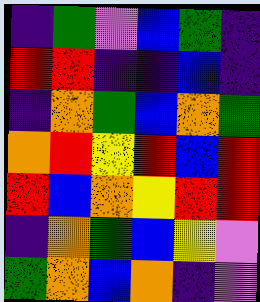[["indigo", "green", "violet", "blue", "green", "indigo"], ["red", "red", "indigo", "indigo", "blue", "indigo"], ["indigo", "orange", "green", "blue", "orange", "green"], ["orange", "red", "yellow", "red", "blue", "red"], ["red", "blue", "orange", "yellow", "red", "red"], ["indigo", "orange", "green", "blue", "yellow", "violet"], ["green", "orange", "blue", "orange", "indigo", "violet"]]